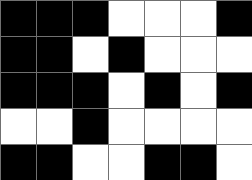[["black", "black", "black", "white", "white", "white", "black"], ["black", "black", "white", "black", "white", "white", "white"], ["black", "black", "black", "white", "black", "white", "black"], ["white", "white", "black", "white", "white", "white", "white"], ["black", "black", "white", "white", "black", "black", "white"]]